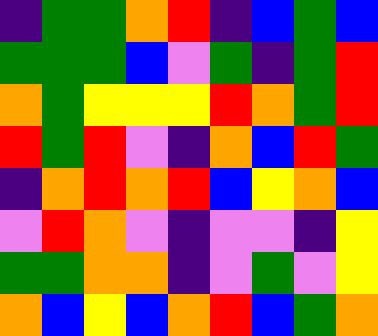[["indigo", "green", "green", "orange", "red", "indigo", "blue", "green", "blue"], ["green", "green", "green", "blue", "violet", "green", "indigo", "green", "red"], ["orange", "green", "yellow", "yellow", "yellow", "red", "orange", "green", "red"], ["red", "green", "red", "violet", "indigo", "orange", "blue", "red", "green"], ["indigo", "orange", "red", "orange", "red", "blue", "yellow", "orange", "blue"], ["violet", "red", "orange", "violet", "indigo", "violet", "violet", "indigo", "yellow"], ["green", "green", "orange", "orange", "indigo", "violet", "green", "violet", "yellow"], ["orange", "blue", "yellow", "blue", "orange", "red", "blue", "green", "orange"]]